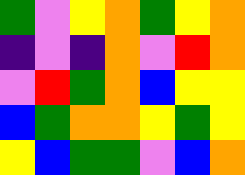[["green", "violet", "yellow", "orange", "green", "yellow", "orange"], ["indigo", "violet", "indigo", "orange", "violet", "red", "orange"], ["violet", "red", "green", "orange", "blue", "yellow", "yellow"], ["blue", "green", "orange", "orange", "yellow", "green", "yellow"], ["yellow", "blue", "green", "green", "violet", "blue", "orange"]]